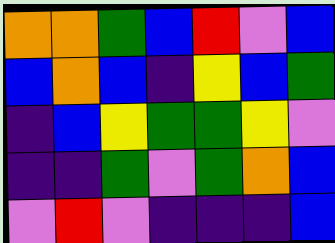[["orange", "orange", "green", "blue", "red", "violet", "blue"], ["blue", "orange", "blue", "indigo", "yellow", "blue", "green"], ["indigo", "blue", "yellow", "green", "green", "yellow", "violet"], ["indigo", "indigo", "green", "violet", "green", "orange", "blue"], ["violet", "red", "violet", "indigo", "indigo", "indigo", "blue"]]